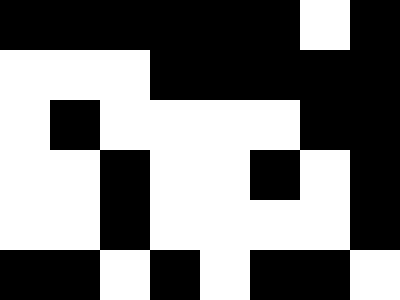[["black", "black", "black", "black", "black", "black", "white", "black"], ["white", "white", "white", "black", "black", "black", "black", "black"], ["white", "black", "white", "white", "white", "white", "black", "black"], ["white", "white", "black", "white", "white", "black", "white", "black"], ["white", "white", "black", "white", "white", "white", "white", "black"], ["black", "black", "white", "black", "white", "black", "black", "white"]]